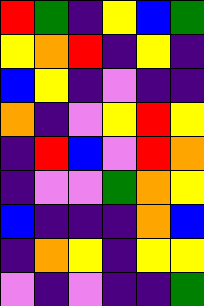[["red", "green", "indigo", "yellow", "blue", "green"], ["yellow", "orange", "red", "indigo", "yellow", "indigo"], ["blue", "yellow", "indigo", "violet", "indigo", "indigo"], ["orange", "indigo", "violet", "yellow", "red", "yellow"], ["indigo", "red", "blue", "violet", "red", "orange"], ["indigo", "violet", "violet", "green", "orange", "yellow"], ["blue", "indigo", "indigo", "indigo", "orange", "blue"], ["indigo", "orange", "yellow", "indigo", "yellow", "yellow"], ["violet", "indigo", "violet", "indigo", "indigo", "green"]]